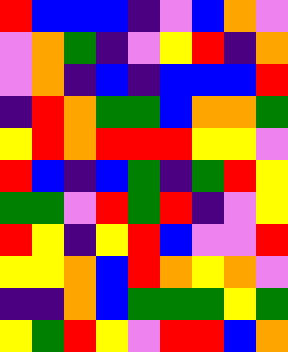[["red", "blue", "blue", "blue", "indigo", "violet", "blue", "orange", "violet"], ["violet", "orange", "green", "indigo", "violet", "yellow", "red", "indigo", "orange"], ["violet", "orange", "indigo", "blue", "indigo", "blue", "blue", "blue", "red"], ["indigo", "red", "orange", "green", "green", "blue", "orange", "orange", "green"], ["yellow", "red", "orange", "red", "red", "red", "yellow", "yellow", "violet"], ["red", "blue", "indigo", "blue", "green", "indigo", "green", "red", "yellow"], ["green", "green", "violet", "red", "green", "red", "indigo", "violet", "yellow"], ["red", "yellow", "indigo", "yellow", "red", "blue", "violet", "violet", "red"], ["yellow", "yellow", "orange", "blue", "red", "orange", "yellow", "orange", "violet"], ["indigo", "indigo", "orange", "blue", "green", "green", "green", "yellow", "green"], ["yellow", "green", "red", "yellow", "violet", "red", "red", "blue", "orange"]]